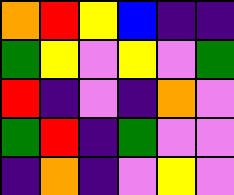[["orange", "red", "yellow", "blue", "indigo", "indigo"], ["green", "yellow", "violet", "yellow", "violet", "green"], ["red", "indigo", "violet", "indigo", "orange", "violet"], ["green", "red", "indigo", "green", "violet", "violet"], ["indigo", "orange", "indigo", "violet", "yellow", "violet"]]